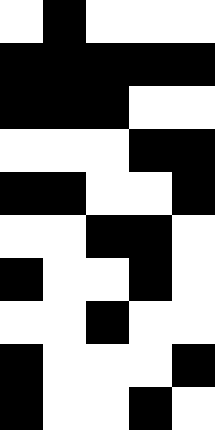[["white", "black", "white", "white", "white"], ["black", "black", "black", "black", "black"], ["black", "black", "black", "white", "white"], ["white", "white", "white", "black", "black"], ["black", "black", "white", "white", "black"], ["white", "white", "black", "black", "white"], ["black", "white", "white", "black", "white"], ["white", "white", "black", "white", "white"], ["black", "white", "white", "white", "black"], ["black", "white", "white", "black", "white"]]